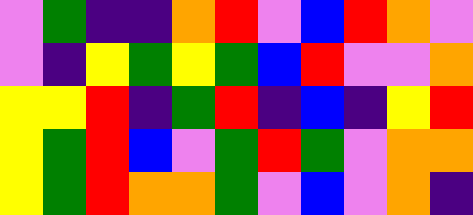[["violet", "green", "indigo", "indigo", "orange", "red", "violet", "blue", "red", "orange", "violet"], ["violet", "indigo", "yellow", "green", "yellow", "green", "blue", "red", "violet", "violet", "orange"], ["yellow", "yellow", "red", "indigo", "green", "red", "indigo", "blue", "indigo", "yellow", "red"], ["yellow", "green", "red", "blue", "violet", "green", "red", "green", "violet", "orange", "orange"], ["yellow", "green", "red", "orange", "orange", "green", "violet", "blue", "violet", "orange", "indigo"]]